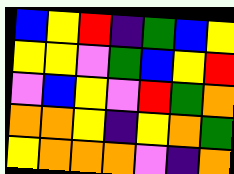[["blue", "yellow", "red", "indigo", "green", "blue", "yellow"], ["yellow", "yellow", "violet", "green", "blue", "yellow", "red"], ["violet", "blue", "yellow", "violet", "red", "green", "orange"], ["orange", "orange", "yellow", "indigo", "yellow", "orange", "green"], ["yellow", "orange", "orange", "orange", "violet", "indigo", "orange"]]